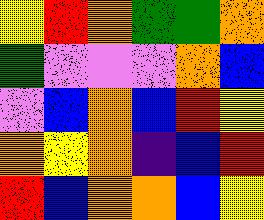[["yellow", "red", "orange", "green", "green", "orange"], ["green", "violet", "violet", "violet", "orange", "blue"], ["violet", "blue", "orange", "blue", "red", "yellow"], ["orange", "yellow", "orange", "indigo", "blue", "red"], ["red", "blue", "orange", "orange", "blue", "yellow"]]